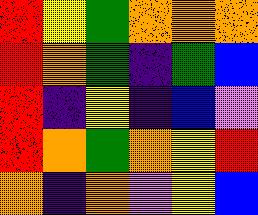[["red", "yellow", "green", "orange", "orange", "orange"], ["red", "orange", "green", "indigo", "green", "blue"], ["red", "indigo", "yellow", "indigo", "blue", "violet"], ["red", "orange", "green", "orange", "yellow", "red"], ["orange", "indigo", "orange", "violet", "yellow", "blue"]]